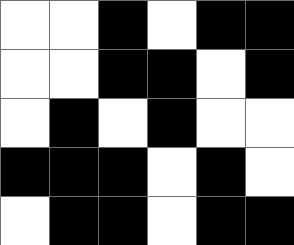[["white", "white", "black", "white", "black", "black"], ["white", "white", "black", "black", "white", "black"], ["white", "black", "white", "black", "white", "white"], ["black", "black", "black", "white", "black", "white"], ["white", "black", "black", "white", "black", "black"]]